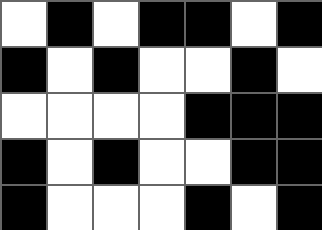[["white", "black", "white", "black", "black", "white", "black"], ["black", "white", "black", "white", "white", "black", "white"], ["white", "white", "white", "white", "black", "black", "black"], ["black", "white", "black", "white", "white", "black", "black"], ["black", "white", "white", "white", "black", "white", "black"]]